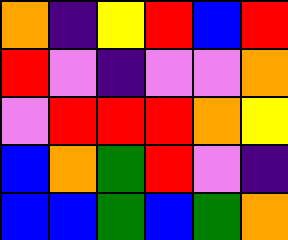[["orange", "indigo", "yellow", "red", "blue", "red"], ["red", "violet", "indigo", "violet", "violet", "orange"], ["violet", "red", "red", "red", "orange", "yellow"], ["blue", "orange", "green", "red", "violet", "indigo"], ["blue", "blue", "green", "blue", "green", "orange"]]